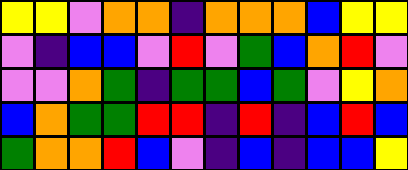[["yellow", "yellow", "violet", "orange", "orange", "indigo", "orange", "orange", "orange", "blue", "yellow", "yellow"], ["violet", "indigo", "blue", "blue", "violet", "red", "violet", "green", "blue", "orange", "red", "violet"], ["violet", "violet", "orange", "green", "indigo", "green", "green", "blue", "green", "violet", "yellow", "orange"], ["blue", "orange", "green", "green", "red", "red", "indigo", "red", "indigo", "blue", "red", "blue"], ["green", "orange", "orange", "red", "blue", "violet", "indigo", "blue", "indigo", "blue", "blue", "yellow"]]